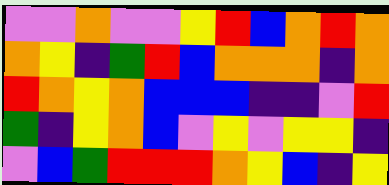[["violet", "violet", "orange", "violet", "violet", "yellow", "red", "blue", "orange", "red", "orange"], ["orange", "yellow", "indigo", "green", "red", "blue", "orange", "orange", "orange", "indigo", "orange"], ["red", "orange", "yellow", "orange", "blue", "blue", "blue", "indigo", "indigo", "violet", "red"], ["green", "indigo", "yellow", "orange", "blue", "violet", "yellow", "violet", "yellow", "yellow", "indigo"], ["violet", "blue", "green", "red", "red", "red", "orange", "yellow", "blue", "indigo", "yellow"]]